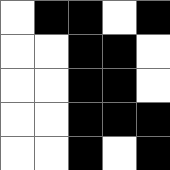[["white", "black", "black", "white", "black"], ["white", "white", "black", "black", "white"], ["white", "white", "black", "black", "white"], ["white", "white", "black", "black", "black"], ["white", "white", "black", "white", "black"]]